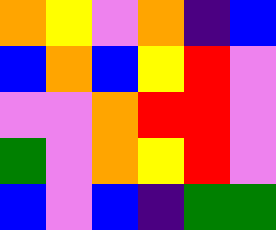[["orange", "yellow", "violet", "orange", "indigo", "blue"], ["blue", "orange", "blue", "yellow", "red", "violet"], ["violet", "violet", "orange", "red", "red", "violet"], ["green", "violet", "orange", "yellow", "red", "violet"], ["blue", "violet", "blue", "indigo", "green", "green"]]